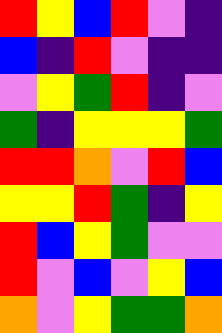[["red", "yellow", "blue", "red", "violet", "indigo"], ["blue", "indigo", "red", "violet", "indigo", "indigo"], ["violet", "yellow", "green", "red", "indigo", "violet"], ["green", "indigo", "yellow", "yellow", "yellow", "green"], ["red", "red", "orange", "violet", "red", "blue"], ["yellow", "yellow", "red", "green", "indigo", "yellow"], ["red", "blue", "yellow", "green", "violet", "violet"], ["red", "violet", "blue", "violet", "yellow", "blue"], ["orange", "violet", "yellow", "green", "green", "orange"]]